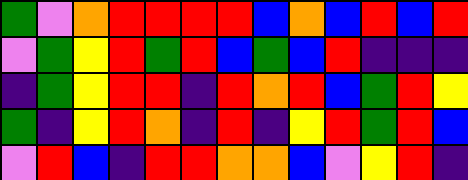[["green", "violet", "orange", "red", "red", "red", "red", "blue", "orange", "blue", "red", "blue", "red"], ["violet", "green", "yellow", "red", "green", "red", "blue", "green", "blue", "red", "indigo", "indigo", "indigo"], ["indigo", "green", "yellow", "red", "red", "indigo", "red", "orange", "red", "blue", "green", "red", "yellow"], ["green", "indigo", "yellow", "red", "orange", "indigo", "red", "indigo", "yellow", "red", "green", "red", "blue"], ["violet", "red", "blue", "indigo", "red", "red", "orange", "orange", "blue", "violet", "yellow", "red", "indigo"]]